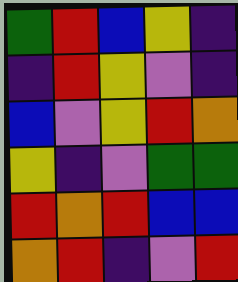[["green", "red", "blue", "yellow", "indigo"], ["indigo", "red", "yellow", "violet", "indigo"], ["blue", "violet", "yellow", "red", "orange"], ["yellow", "indigo", "violet", "green", "green"], ["red", "orange", "red", "blue", "blue"], ["orange", "red", "indigo", "violet", "red"]]